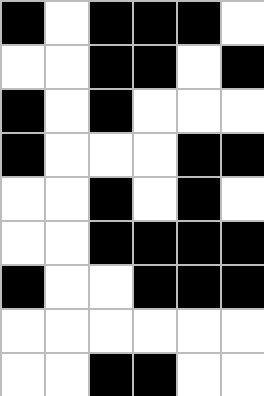[["black", "white", "black", "black", "black", "white"], ["white", "white", "black", "black", "white", "black"], ["black", "white", "black", "white", "white", "white"], ["black", "white", "white", "white", "black", "black"], ["white", "white", "black", "white", "black", "white"], ["white", "white", "black", "black", "black", "black"], ["black", "white", "white", "black", "black", "black"], ["white", "white", "white", "white", "white", "white"], ["white", "white", "black", "black", "white", "white"]]